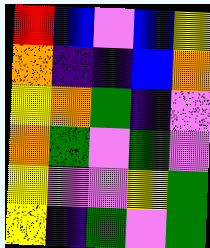[["red", "blue", "violet", "blue", "yellow"], ["orange", "indigo", "indigo", "blue", "orange"], ["yellow", "orange", "green", "indigo", "violet"], ["orange", "green", "violet", "green", "violet"], ["yellow", "violet", "violet", "yellow", "green"], ["yellow", "indigo", "green", "violet", "green"]]